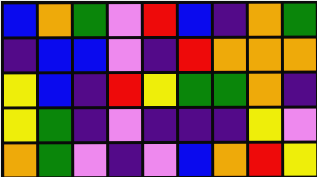[["blue", "orange", "green", "violet", "red", "blue", "indigo", "orange", "green"], ["indigo", "blue", "blue", "violet", "indigo", "red", "orange", "orange", "orange"], ["yellow", "blue", "indigo", "red", "yellow", "green", "green", "orange", "indigo"], ["yellow", "green", "indigo", "violet", "indigo", "indigo", "indigo", "yellow", "violet"], ["orange", "green", "violet", "indigo", "violet", "blue", "orange", "red", "yellow"]]